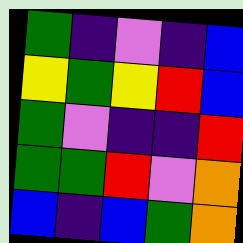[["green", "indigo", "violet", "indigo", "blue"], ["yellow", "green", "yellow", "red", "blue"], ["green", "violet", "indigo", "indigo", "red"], ["green", "green", "red", "violet", "orange"], ["blue", "indigo", "blue", "green", "orange"]]